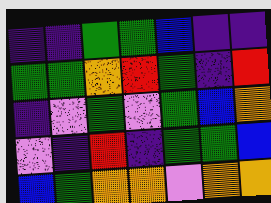[["indigo", "indigo", "green", "green", "blue", "indigo", "indigo"], ["green", "green", "orange", "red", "green", "indigo", "red"], ["indigo", "violet", "green", "violet", "green", "blue", "orange"], ["violet", "indigo", "red", "indigo", "green", "green", "blue"], ["blue", "green", "orange", "orange", "violet", "orange", "orange"]]